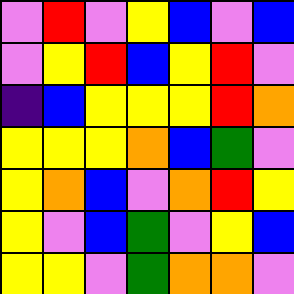[["violet", "red", "violet", "yellow", "blue", "violet", "blue"], ["violet", "yellow", "red", "blue", "yellow", "red", "violet"], ["indigo", "blue", "yellow", "yellow", "yellow", "red", "orange"], ["yellow", "yellow", "yellow", "orange", "blue", "green", "violet"], ["yellow", "orange", "blue", "violet", "orange", "red", "yellow"], ["yellow", "violet", "blue", "green", "violet", "yellow", "blue"], ["yellow", "yellow", "violet", "green", "orange", "orange", "violet"]]